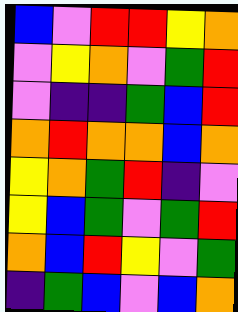[["blue", "violet", "red", "red", "yellow", "orange"], ["violet", "yellow", "orange", "violet", "green", "red"], ["violet", "indigo", "indigo", "green", "blue", "red"], ["orange", "red", "orange", "orange", "blue", "orange"], ["yellow", "orange", "green", "red", "indigo", "violet"], ["yellow", "blue", "green", "violet", "green", "red"], ["orange", "blue", "red", "yellow", "violet", "green"], ["indigo", "green", "blue", "violet", "blue", "orange"]]